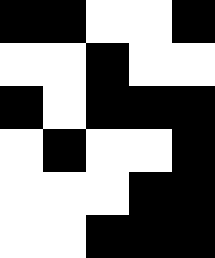[["black", "black", "white", "white", "black"], ["white", "white", "black", "white", "white"], ["black", "white", "black", "black", "black"], ["white", "black", "white", "white", "black"], ["white", "white", "white", "black", "black"], ["white", "white", "black", "black", "black"]]